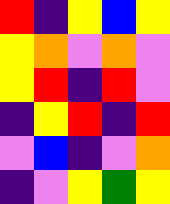[["red", "indigo", "yellow", "blue", "yellow"], ["yellow", "orange", "violet", "orange", "violet"], ["yellow", "red", "indigo", "red", "violet"], ["indigo", "yellow", "red", "indigo", "red"], ["violet", "blue", "indigo", "violet", "orange"], ["indigo", "violet", "yellow", "green", "yellow"]]